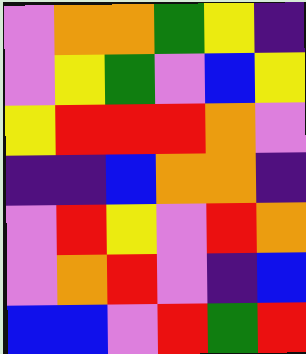[["violet", "orange", "orange", "green", "yellow", "indigo"], ["violet", "yellow", "green", "violet", "blue", "yellow"], ["yellow", "red", "red", "red", "orange", "violet"], ["indigo", "indigo", "blue", "orange", "orange", "indigo"], ["violet", "red", "yellow", "violet", "red", "orange"], ["violet", "orange", "red", "violet", "indigo", "blue"], ["blue", "blue", "violet", "red", "green", "red"]]